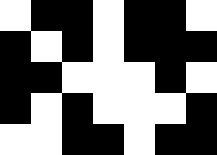[["white", "black", "black", "white", "black", "black", "white"], ["black", "white", "black", "white", "black", "black", "black"], ["black", "black", "white", "white", "white", "black", "white"], ["black", "white", "black", "white", "white", "white", "black"], ["white", "white", "black", "black", "white", "black", "black"]]